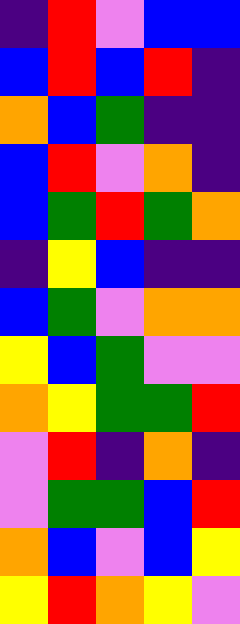[["indigo", "red", "violet", "blue", "blue"], ["blue", "red", "blue", "red", "indigo"], ["orange", "blue", "green", "indigo", "indigo"], ["blue", "red", "violet", "orange", "indigo"], ["blue", "green", "red", "green", "orange"], ["indigo", "yellow", "blue", "indigo", "indigo"], ["blue", "green", "violet", "orange", "orange"], ["yellow", "blue", "green", "violet", "violet"], ["orange", "yellow", "green", "green", "red"], ["violet", "red", "indigo", "orange", "indigo"], ["violet", "green", "green", "blue", "red"], ["orange", "blue", "violet", "blue", "yellow"], ["yellow", "red", "orange", "yellow", "violet"]]